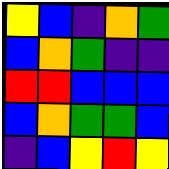[["yellow", "blue", "indigo", "orange", "green"], ["blue", "orange", "green", "indigo", "indigo"], ["red", "red", "blue", "blue", "blue"], ["blue", "orange", "green", "green", "blue"], ["indigo", "blue", "yellow", "red", "yellow"]]